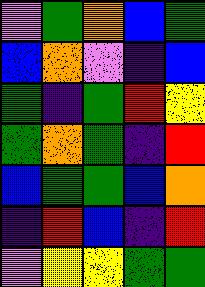[["violet", "green", "orange", "blue", "green"], ["blue", "orange", "violet", "indigo", "blue"], ["green", "indigo", "green", "red", "yellow"], ["green", "orange", "green", "indigo", "red"], ["blue", "green", "green", "blue", "orange"], ["indigo", "red", "blue", "indigo", "red"], ["violet", "yellow", "yellow", "green", "green"]]